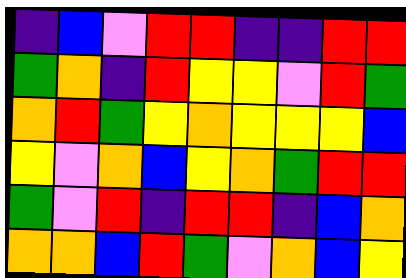[["indigo", "blue", "violet", "red", "red", "indigo", "indigo", "red", "red"], ["green", "orange", "indigo", "red", "yellow", "yellow", "violet", "red", "green"], ["orange", "red", "green", "yellow", "orange", "yellow", "yellow", "yellow", "blue"], ["yellow", "violet", "orange", "blue", "yellow", "orange", "green", "red", "red"], ["green", "violet", "red", "indigo", "red", "red", "indigo", "blue", "orange"], ["orange", "orange", "blue", "red", "green", "violet", "orange", "blue", "yellow"]]